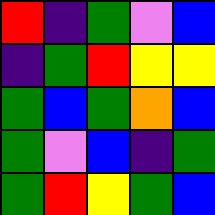[["red", "indigo", "green", "violet", "blue"], ["indigo", "green", "red", "yellow", "yellow"], ["green", "blue", "green", "orange", "blue"], ["green", "violet", "blue", "indigo", "green"], ["green", "red", "yellow", "green", "blue"]]